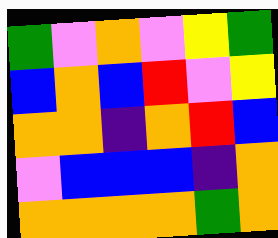[["green", "violet", "orange", "violet", "yellow", "green"], ["blue", "orange", "blue", "red", "violet", "yellow"], ["orange", "orange", "indigo", "orange", "red", "blue"], ["violet", "blue", "blue", "blue", "indigo", "orange"], ["orange", "orange", "orange", "orange", "green", "orange"]]